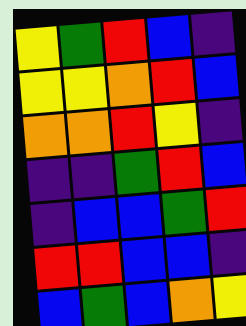[["yellow", "green", "red", "blue", "indigo"], ["yellow", "yellow", "orange", "red", "blue"], ["orange", "orange", "red", "yellow", "indigo"], ["indigo", "indigo", "green", "red", "blue"], ["indigo", "blue", "blue", "green", "red"], ["red", "red", "blue", "blue", "indigo"], ["blue", "green", "blue", "orange", "yellow"]]